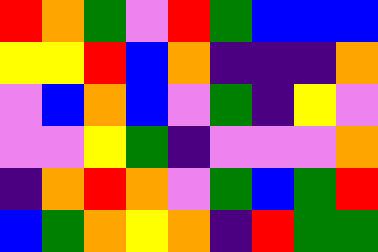[["red", "orange", "green", "violet", "red", "green", "blue", "blue", "blue"], ["yellow", "yellow", "red", "blue", "orange", "indigo", "indigo", "indigo", "orange"], ["violet", "blue", "orange", "blue", "violet", "green", "indigo", "yellow", "violet"], ["violet", "violet", "yellow", "green", "indigo", "violet", "violet", "violet", "orange"], ["indigo", "orange", "red", "orange", "violet", "green", "blue", "green", "red"], ["blue", "green", "orange", "yellow", "orange", "indigo", "red", "green", "green"]]